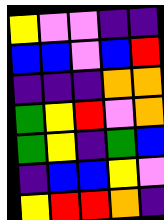[["yellow", "violet", "violet", "indigo", "indigo"], ["blue", "blue", "violet", "blue", "red"], ["indigo", "indigo", "indigo", "orange", "orange"], ["green", "yellow", "red", "violet", "orange"], ["green", "yellow", "indigo", "green", "blue"], ["indigo", "blue", "blue", "yellow", "violet"], ["yellow", "red", "red", "orange", "indigo"]]